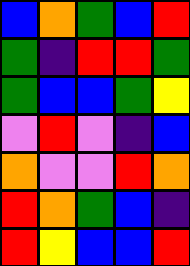[["blue", "orange", "green", "blue", "red"], ["green", "indigo", "red", "red", "green"], ["green", "blue", "blue", "green", "yellow"], ["violet", "red", "violet", "indigo", "blue"], ["orange", "violet", "violet", "red", "orange"], ["red", "orange", "green", "blue", "indigo"], ["red", "yellow", "blue", "blue", "red"]]